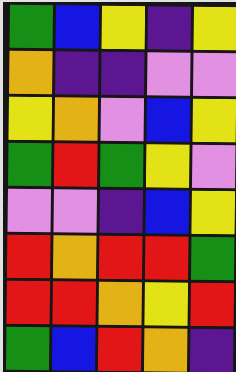[["green", "blue", "yellow", "indigo", "yellow"], ["orange", "indigo", "indigo", "violet", "violet"], ["yellow", "orange", "violet", "blue", "yellow"], ["green", "red", "green", "yellow", "violet"], ["violet", "violet", "indigo", "blue", "yellow"], ["red", "orange", "red", "red", "green"], ["red", "red", "orange", "yellow", "red"], ["green", "blue", "red", "orange", "indigo"]]